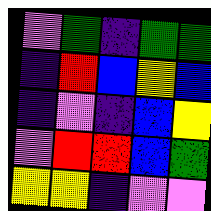[["violet", "green", "indigo", "green", "green"], ["indigo", "red", "blue", "yellow", "blue"], ["indigo", "violet", "indigo", "blue", "yellow"], ["violet", "red", "red", "blue", "green"], ["yellow", "yellow", "indigo", "violet", "violet"]]